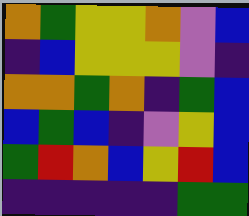[["orange", "green", "yellow", "yellow", "orange", "violet", "blue"], ["indigo", "blue", "yellow", "yellow", "yellow", "violet", "indigo"], ["orange", "orange", "green", "orange", "indigo", "green", "blue"], ["blue", "green", "blue", "indigo", "violet", "yellow", "blue"], ["green", "red", "orange", "blue", "yellow", "red", "blue"], ["indigo", "indigo", "indigo", "indigo", "indigo", "green", "green"]]